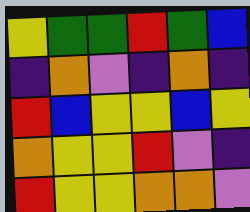[["yellow", "green", "green", "red", "green", "blue"], ["indigo", "orange", "violet", "indigo", "orange", "indigo"], ["red", "blue", "yellow", "yellow", "blue", "yellow"], ["orange", "yellow", "yellow", "red", "violet", "indigo"], ["red", "yellow", "yellow", "orange", "orange", "violet"]]